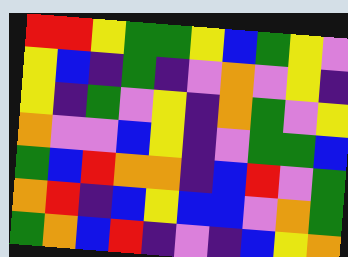[["red", "red", "yellow", "green", "green", "yellow", "blue", "green", "yellow", "violet"], ["yellow", "blue", "indigo", "green", "indigo", "violet", "orange", "violet", "yellow", "indigo"], ["yellow", "indigo", "green", "violet", "yellow", "indigo", "orange", "green", "violet", "yellow"], ["orange", "violet", "violet", "blue", "yellow", "indigo", "violet", "green", "green", "blue"], ["green", "blue", "red", "orange", "orange", "indigo", "blue", "red", "violet", "green"], ["orange", "red", "indigo", "blue", "yellow", "blue", "blue", "violet", "orange", "green"], ["green", "orange", "blue", "red", "indigo", "violet", "indigo", "blue", "yellow", "orange"]]